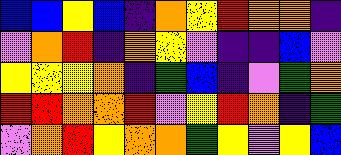[["blue", "blue", "yellow", "blue", "indigo", "orange", "yellow", "red", "orange", "orange", "indigo"], ["violet", "orange", "red", "indigo", "orange", "yellow", "violet", "indigo", "indigo", "blue", "violet"], ["yellow", "yellow", "yellow", "orange", "indigo", "green", "blue", "indigo", "violet", "green", "orange"], ["red", "red", "orange", "orange", "red", "violet", "yellow", "red", "orange", "indigo", "green"], ["violet", "orange", "red", "yellow", "orange", "orange", "green", "yellow", "violet", "yellow", "blue"]]